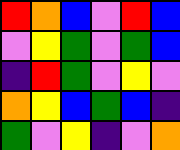[["red", "orange", "blue", "violet", "red", "blue"], ["violet", "yellow", "green", "violet", "green", "blue"], ["indigo", "red", "green", "violet", "yellow", "violet"], ["orange", "yellow", "blue", "green", "blue", "indigo"], ["green", "violet", "yellow", "indigo", "violet", "orange"]]